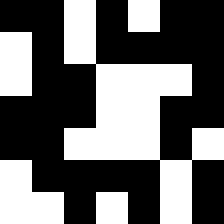[["black", "black", "white", "black", "white", "black", "black"], ["white", "black", "white", "black", "black", "black", "black"], ["white", "black", "black", "white", "white", "white", "black"], ["black", "black", "black", "white", "white", "black", "black"], ["black", "black", "white", "white", "white", "black", "white"], ["white", "black", "black", "black", "black", "white", "black"], ["white", "white", "black", "white", "black", "white", "black"]]